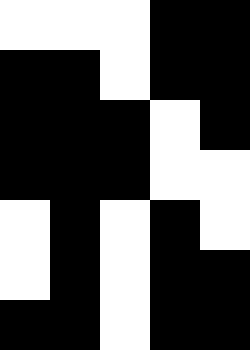[["white", "white", "white", "black", "black"], ["black", "black", "white", "black", "black"], ["black", "black", "black", "white", "black"], ["black", "black", "black", "white", "white"], ["white", "black", "white", "black", "white"], ["white", "black", "white", "black", "black"], ["black", "black", "white", "black", "black"]]